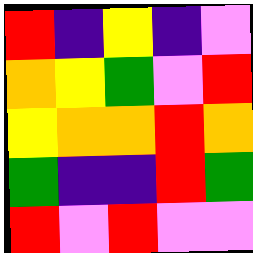[["red", "indigo", "yellow", "indigo", "violet"], ["orange", "yellow", "green", "violet", "red"], ["yellow", "orange", "orange", "red", "orange"], ["green", "indigo", "indigo", "red", "green"], ["red", "violet", "red", "violet", "violet"]]